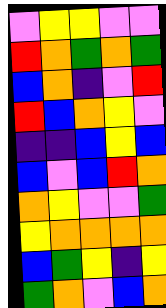[["violet", "yellow", "yellow", "violet", "violet"], ["red", "orange", "green", "orange", "green"], ["blue", "orange", "indigo", "violet", "red"], ["red", "blue", "orange", "yellow", "violet"], ["indigo", "indigo", "blue", "yellow", "blue"], ["blue", "violet", "blue", "red", "orange"], ["orange", "yellow", "violet", "violet", "green"], ["yellow", "orange", "orange", "orange", "orange"], ["blue", "green", "yellow", "indigo", "yellow"], ["green", "orange", "violet", "blue", "orange"]]